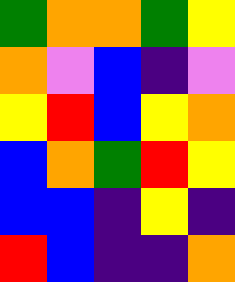[["green", "orange", "orange", "green", "yellow"], ["orange", "violet", "blue", "indigo", "violet"], ["yellow", "red", "blue", "yellow", "orange"], ["blue", "orange", "green", "red", "yellow"], ["blue", "blue", "indigo", "yellow", "indigo"], ["red", "blue", "indigo", "indigo", "orange"]]